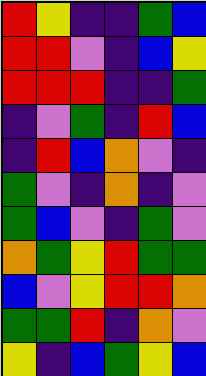[["red", "yellow", "indigo", "indigo", "green", "blue"], ["red", "red", "violet", "indigo", "blue", "yellow"], ["red", "red", "red", "indigo", "indigo", "green"], ["indigo", "violet", "green", "indigo", "red", "blue"], ["indigo", "red", "blue", "orange", "violet", "indigo"], ["green", "violet", "indigo", "orange", "indigo", "violet"], ["green", "blue", "violet", "indigo", "green", "violet"], ["orange", "green", "yellow", "red", "green", "green"], ["blue", "violet", "yellow", "red", "red", "orange"], ["green", "green", "red", "indigo", "orange", "violet"], ["yellow", "indigo", "blue", "green", "yellow", "blue"]]